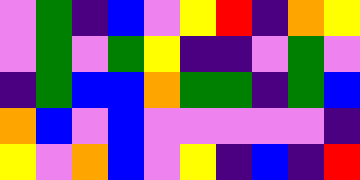[["violet", "green", "indigo", "blue", "violet", "yellow", "red", "indigo", "orange", "yellow"], ["violet", "green", "violet", "green", "yellow", "indigo", "indigo", "violet", "green", "violet"], ["indigo", "green", "blue", "blue", "orange", "green", "green", "indigo", "green", "blue"], ["orange", "blue", "violet", "blue", "violet", "violet", "violet", "violet", "violet", "indigo"], ["yellow", "violet", "orange", "blue", "violet", "yellow", "indigo", "blue", "indigo", "red"]]